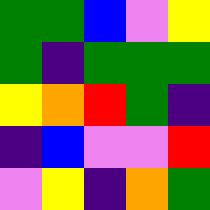[["green", "green", "blue", "violet", "yellow"], ["green", "indigo", "green", "green", "green"], ["yellow", "orange", "red", "green", "indigo"], ["indigo", "blue", "violet", "violet", "red"], ["violet", "yellow", "indigo", "orange", "green"]]